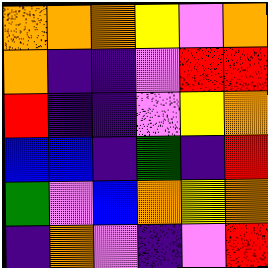[["orange", "orange", "orange", "yellow", "violet", "orange"], ["orange", "indigo", "indigo", "violet", "red", "red"], ["red", "indigo", "indigo", "violet", "yellow", "orange"], ["blue", "blue", "indigo", "green", "indigo", "red"], ["green", "violet", "blue", "orange", "yellow", "orange"], ["indigo", "orange", "violet", "indigo", "violet", "red"]]